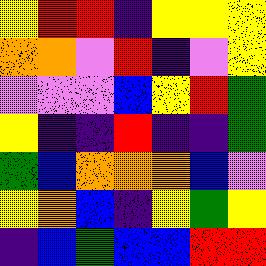[["yellow", "red", "red", "indigo", "yellow", "yellow", "yellow"], ["orange", "orange", "violet", "red", "indigo", "violet", "yellow"], ["violet", "violet", "violet", "blue", "yellow", "red", "green"], ["yellow", "indigo", "indigo", "red", "indigo", "indigo", "green"], ["green", "blue", "orange", "orange", "orange", "blue", "violet"], ["yellow", "orange", "blue", "indigo", "yellow", "green", "yellow"], ["indigo", "blue", "green", "blue", "blue", "red", "red"]]